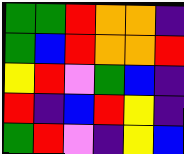[["green", "green", "red", "orange", "orange", "indigo"], ["green", "blue", "red", "orange", "orange", "red"], ["yellow", "red", "violet", "green", "blue", "indigo"], ["red", "indigo", "blue", "red", "yellow", "indigo"], ["green", "red", "violet", "indigo", "yellow", "blue"]]